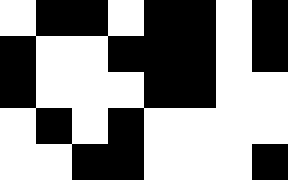[["white", "black", "black", "white", "black", "black", "white", "black"], ["black", "white", "white", "black", "black", "black", "white", "black"], ["black", "white", "white", "white", "black", "black", "white", "white"], ["white", "black", "white", "black", "white", "white", "white", "white"], ["white", "white", "black", "black", "white", "white", "white", "black"]]